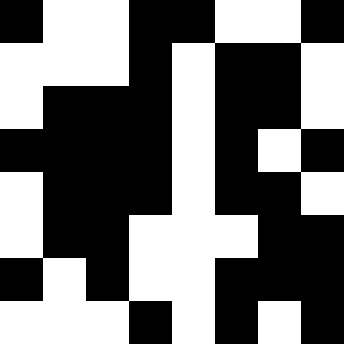[["black", "white", "white", "black", "black", "white", "white", "black"], ["white", "white", "white", "black", "white", "black", "black", "white"], ["white", "black", "black", "black", "white", "black", "black", "white"], ["black", "black", "black", "black", "white", "black", "white", "black"], ["white", "black", "black", "black", "white", "black", "black", "white"], ["white", "black", "black", "white", "white", "white", "black", "black"], ["black", "white", "black", "white", "white", "black", "black", "black"], ["white", "white", "white", "black", "white", "black", "white", "black"]]